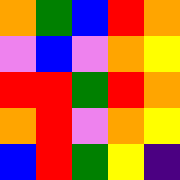[["orange", "green", "blue", "red", "orange"], ["violet", "blue", "violet", "orange", "yellow"], ["red", "red", "green", "red", "orange"], ["orange", "red", "violet", "orange", "yellow"], ["blue", "red", "green", "yellow", "indigo"]]